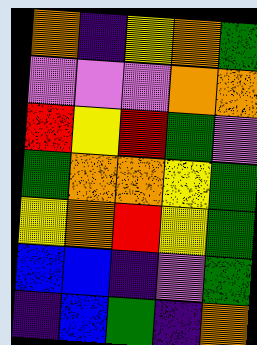[["orange", "indigo", "yellow", "orange", "green"], ["violet", "violet", "violet", "orange", "orange"], ["red", "yellow", "red", "green", "violet"], ["green", "orange", "orange", "yellow", "green"], ["yellow", "orange", "red", "yellow", "green"], ["blue", "blue", "indigo", "violet", "green"], ["indigo", "blue", "green", "indigo", "orange"]]